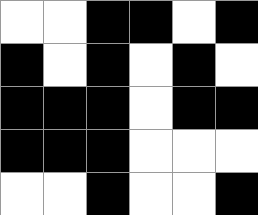[["white", "white", "black", "black", "white", "black"], ["black", "white", "black", "white", "black", "white"], ["black", "black", "black", "white", "black", "black"], ["black", "black", "black", "white", "white", "white"], ["white", "white", "black", "white", "white", "black"]]